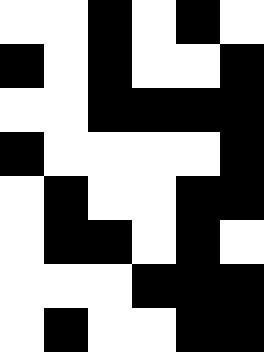[["white", "white", "black", "white", "black", "white"], ["black", "white", "black", "white", "white", "black"], ["white", "white", "black", "black", "black", "black"], ["black", "white", "white", "white", "white", "black"], ["white", "black", "white", "white", "black", "black"], ["white", "black", "black", "white", "black", "white"], ["white", "white", "white", "black", "black", "black"], ["white", "black", "white", "white", "black", "black"]]